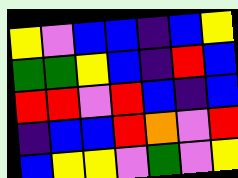[["yellow", "violet", "blue", "blue", "indigo", "blue", "yellow"], ["green", "green", "yellow", "blue", "indigo", "red", "blue"], ["red", "red", "violet", "red", "blue", "indigo", "blue"], ["indigo", "blue", "blue", "red", "orange", "violet", "red"], ["blue", "yellow", "yellow", "violet", "green", "violet", "yellow"]]